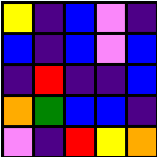[["yellow", "indigo", "blue", "violet", "indigo"], ["blue", "indigo", "blue", "violet", "blue"], ["indigo", "red", "indigo", "indigo", "blue"], ["orange", "green", "blue", "blue", "indigo"], ["violet", "indigo", "red", "yellow", "orange"]]